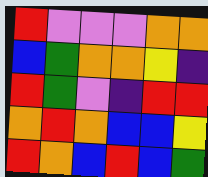[["red", "violet", "violet", "violet", "orange", "orange"], ["blue", "green", "orange", "orange", "yellow", "indigo"], ["red", "green", "violet", "indigo", "red", "red"], ["orange", "red", "orange", "blue", "blue", "yellow"], ["red", "orange", "blue", "red", "blue", "green"]]